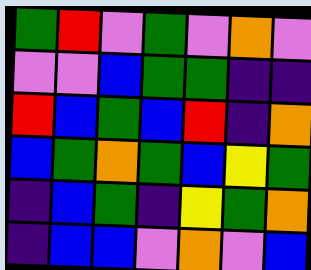[["green", "red", "violet", "green", "violet", "orange", "violet"], ["violet", "violet", "blue", "green", "green", "indigo", "indigo"], ["red", "blue", "green", "blue", "red", "indigo", "orange"], ["blue", "green", "orange", "green", "blue", "yellow", "green"], ["indigo", "blue", "green", "indigo", "yellow", "green", "orange"], ["indigo", "blue", "blue", "violet", "orange", "violet", "blue"]]